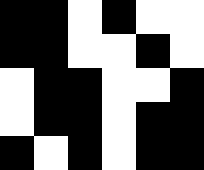[["black", "black", "white", "black", "white", "white"], ["black", "black", "white", "white", "black", "white"], ["white", "black", "black", "white", "white", "black"], ["white", "black", "black", "white", "black", "black"], ["black", "white", "black", "white", "black", "black"]]